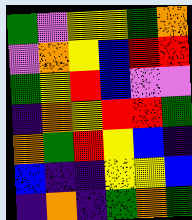[["green", "violet", "yellow", "yellow", "green", "orange"], ["violet", "orange", "yellow", "blue", "red", "red"], ["green", "yellow", "red", "blue", "violet", "violet"], ["indigo", "orange", "yellow", "red", "red", "green"], ["orange", "green", "red", "yellow", "blue", "indigo"], ["blue", "indigo", "indigo", "yellow", "yellow", "blue"], ["indigo", "orange", "indigo", "green", "orange", "green"]]